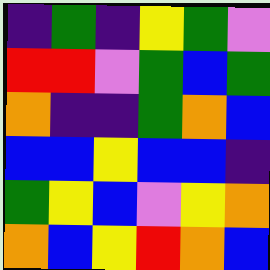[["indigo", "green", "indigo", "yellow", "green", "violet"], ["red", "red", "violet", "green", "blue", "green"], ["orange", "indigo", "indigo", "green", "orange", "blue"], ["blue", "blue", "yellow", "blue", "blue", "indigo"], ["green", "yellow", "blue", "violet", "yellow", "orange"], ["orange", "blue", "yellow", "red", "orange", "blue"]]